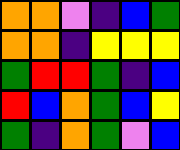[["orange", "orange", "violet", "indigo", "blue", "green"], ["orange", "orange", "indigo", "yellow", "yellow", "yellow"], ["green", "red", "red", "green", "indigo", "blue"], ["red", "blue", "orange", "green", "blue", "yellow"], ["green", "indigo", "orange", "green", "violet", "blue"]]